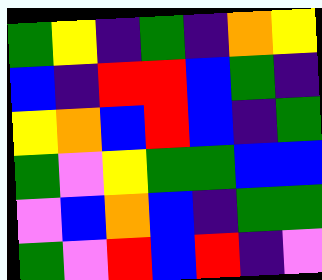[["green", "yellow", "indigo", "green", "indigo", "orange", "yellow"], ["blue", "indigo", "red", "red", "blue", "green", "indigo"], ["yellow", "orange", "blue", "red", "blue", "indigo", "green"], ["green", "violet", "yellow", "green", "green", "blue", "blue"], ["violet", "blue", "orange", "blue", "indigo", "green", "green"], ["green", "violet", "red", "blue", "red", "indigo", "violet"]]